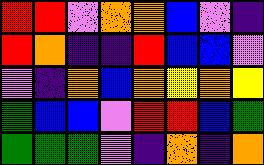[["red", "red", "violet", "orange", "orange", "blue", "violet", "indigo"], ["red", "orange", "indigo", "indigo", "red", "blue", "blue", "violet"], ["violet", "indigo", "orange", "blue", "orange", "yellow", "orange", "yellow"], ["green", "blue", "blue", "violet", "red", "red", "blue", "green"], ["green", "green", "green", "violet", "indigo", "orange", "indigo", "orange"]]